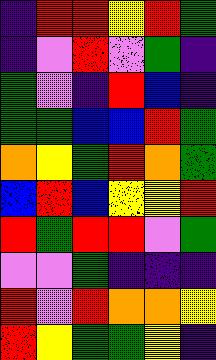[["indigo", "red", "red", "yellow", "red", "green"], ["indigo", "violet", "red", "violet", "green", "indigo"], ["green", "violet", "indigo", "red", "blue", "indigo"], ["green", "green", "blue", "blue", "red", "green"], ["orange", "yellow", "green", "red", "orange", "green"], ["blue", "red", "blue", "yellow", "yellow", "red"], ["red", "green", "red", "red", "violet", "green"], ["violet", "violet", "green", "indigo", "indigo", "indigo"], ["red", "violet", "red", "orange", "orange", "yellow"], ["red", "yellow", "green", "green", "yellow", "indigo"]]